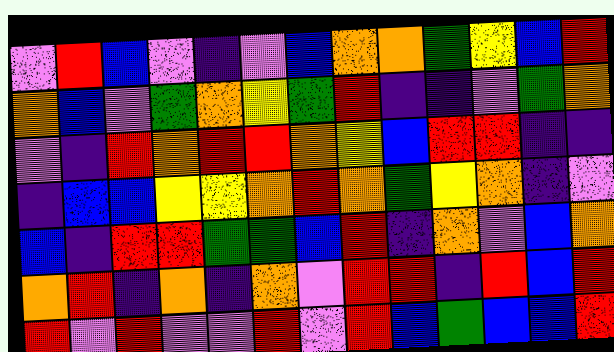[["violet", "red", "blue", "violet", "indigo", "violet", "blue", "orange", "orange", "green", "yellow", "blue", "red"], ["orange", "blue", "violet", "green", "orange", "yellow", "green", "red", "indigo", "indigo", "violet", "green", "orange"], ["violet", "indigo", "red", "orange", "red", "red", "orange", "yellow", "blue", "red", "red", "indigo", "indigo"], ["indigo", "blue", "blue", "yellow", "yellow", "orange", "red", "orange", "green", "yellow", "orange", "indigo", "violet"], ["blue", "indigo", "red", "red", "green", "green", "blue", "red", "indigo", "orange", "violet", "blue", "orange"], ["orange", "red", "indigo", "orange", "indigo", "orange", "violet", "red", "red", "indigo", "red", "blue", "red"], ["red", "violet", "red", "violet", "violet", "red", "violet", "red", "blue", "green", "blue", "blue", "red"]]